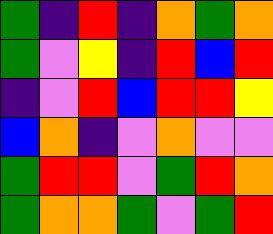[["green", "indigo", "red", "indigo", "orange", "green", "orange"], ["green", "violet", "yellow", "indigo", "red", "blue", "red"], ["indigo", "violet", "red", "blue", "red", "red", "yellow"], ["blue", "orange", "indigo", "violet", "orange", "violet", "violet"], ["green", "red", "red", "violet", "green", "red", "orange"], ["green", "orange", "orange", "green", "violet", "green", "red"]]